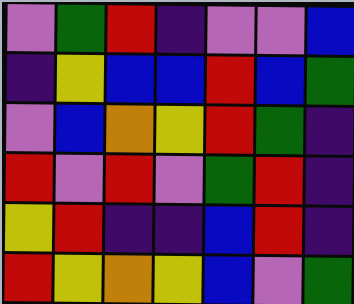[["violet", "green", "red", "indigo", "violet", "violet", "blue"], ["indigo", "yellow", "blue", "blue", "red", "blue", "green"], ["violet", "blue", "orange", "yellow", "red", "green", "indigo"], ["red", "violet", "red", "violet", "green", "red", "indigo"], ["yellow", "red", "indigo", "indigo", "blue", "red", "indigo"], ["red", "yellow", "orange", "yellow", "blue", "violet", "green"]]